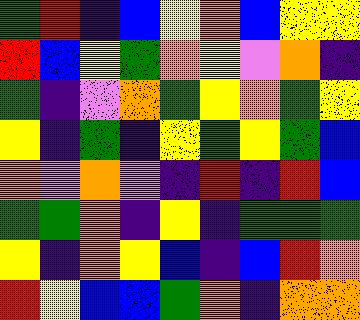[["green", "red", "indigo", "blue", "yellow", "orange", "blue", "yellow", "yellow"], ["red", "blue", "yellow", "green", "orange", "yellow", "violet", "orange", "indigo"], ["green", "indigo", "violet", "orange", "green", "yellow", "orange", "green", "yellow"], ["yellow", "indigo", "green", "indigo", "yellow", "green", "yellow", "green", "blue"], ["orange", "violet", "orange", "violet", "indigo", "red", "indigo", "red", "blue"], ["green", "green", "orange", "indigo", "yellow", "indigo", "green", "green", "green"], ["yellow", "indigo", "orange", "yellow", "blue", "indigo", "blue", "red", "orange"], ["red", "yellow", "blue", "blue", "green", "orange", "indigo", "orange", "orange"]]